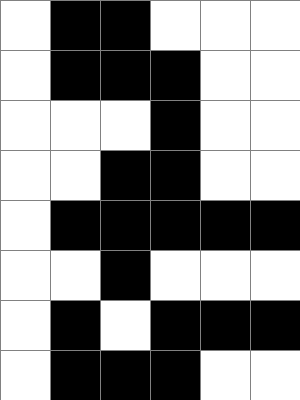[["white", "black", "black", "white", "white", "white"], ["white", "black", "black", "black", "white", "white"], ["white", "white", "white", "black", "white", "white"], ["white", "white", "black", "black", "white", "white"], ["white", "black", "black", "black", "black", "black"], ["white", "white", "black", "white", "white", "white"], ["white", "black", "white", "black", "black", "black"], ["white", "black", "black", "black", "white", "white"]]